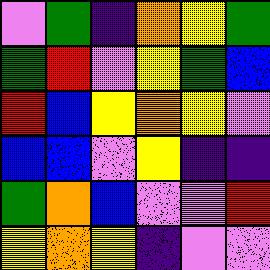[["violet", "green", "indigo", "orange", "yellow", "green"], ["green", "red", "violet", "yellow", "green", "blue"], ["red", "blue", "yellow", "orange", "yellow", "violet"], ["blue", "blue", "violet", "yellow", "indigo", "indigo"], ["green", "orange", "blue", "violet", "violet", "red"], ["yellow", "orange", "yellow", "indigo", "violet", "violet"]]